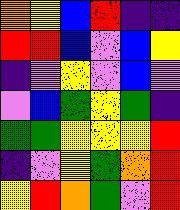[["orange", "yellow", "blue", "red", "indigo", "indigo"], ["red", "red", "blue", "violet", "blue", "yellow"], ["indigo", "violet", "yellow", "violet", "blue", "violet"], ["violet", "blue", "green", "yellow", "green", "indigo"], ["green", "green", "yellow", "yellow", "yellow", "red"], ["indigo", "violet", "yellow", "green", "orange", "red"], ["yellow", "red", "orange", "green", "violet", "red"]]